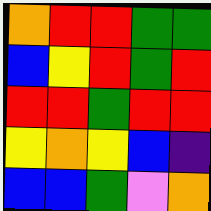[["orange", "red", "red", "green", "green"], ["blue", "yellow", "red", "green", "red"], ["red", "red", "green", "red", "red"], ["yellow", "orange", "yellow", "blue", "indigo"], ["blue", "blue", "green", "violet", "orange"]]